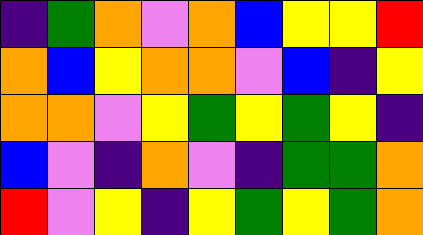[["indigo", "green", "orange", "violet", "orange", "blue", "yellow", "yellow", "red"], ["orange", "blue", "yellow", "orange", "orange", "violet", "blue", "indigo", "yellow"], ["orange", "orange", "violet", "yellow", "green", "yellow", "green", "yellow", "indigo"], ["blue", "violet", "indigo", "orange", "violet", "indigo", "green", "green", "orange"], ["red", "violet", "yellow", "indigo", "yellow", "green", "yellow", "green", "orange"]]